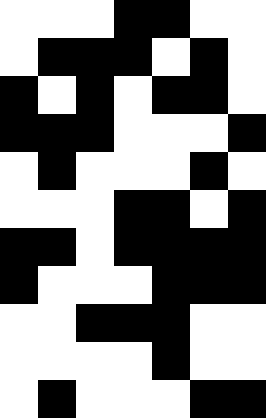[["white", "white", "white", "black", "black", "white", "white"], ["white", "black", "black", "black", "white", "black", "white"], ["black", "white", "black", "white", "black", "black", "white"], ["black", "black", "black", "white", "white", "white", "black"], ["white", "black", "white", "white", "white", "black", "white"], ["white", "white", "white", "black", "black", "white", "black"], ["black", "black", "white", "black", "black", "black", "black"], ["black", "white", "white", "white", "black", "black", "black"], ["white", "white", "black", "black", "black", "white", "white"], ["white", "white", "white", "white", "black", "white", "white"], ["white", "black", "white", "white", "white", "black", "black"]]